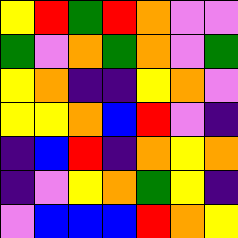[["yellow", "red", "green", "red", "orange", "violet", "violet"], ["green", "violet", "orange", "green", "orange", "violet", "green"], ["yellow", "orange", "indigo", "indigo", "yellow", "orange", "violet"], ["yellow", "yellow", "orange", "blue", "red", "violet", "indigo"], ["indigo", "blue", "red", "indigo", "orange", "yellow", "orange"], ["indigo", "violet", "yellow", "orange", "green", "yellow", "indigo"], ["violet", "blue", "blue", "blue", "red", "orange", "yellow"]]